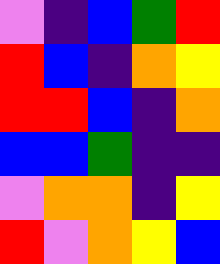[["violet", "indigo", "blue", "green", "red"], ["red", "blue", "indigo", "orange", "yellow"], ["red", "red", "blue", "indigo", "orange"], ["blue", "blue", "green", "indigo", "indigo"], ["violet", "orange", "orange", "indigo", "yellow"], ["red", "violet", "orange", "yellow", "blue"]]